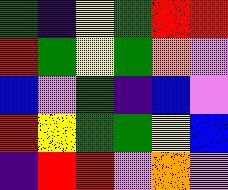[["green", "indigo", "yellow", "green", "red", "red"], ["red", "green", "yellow", "green", "orange", "violet"], ["blue", "violet", "green", "indigo", "blue", "violet"], ["red", "yellow", "green", "green", "yellow", "blue"], ["indigo", "red", "red", "violet", "orange", "violet"]]